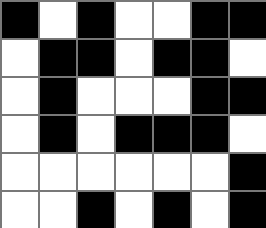[["black", "white", "black", "white", "white", "black", "black"], ["white", "black", "black", "white", "black", "black", "white"], ["white", "black", "white", "white", "white", "black", "black"], ["white", "black", "white", "black", "black", "black", "white"], ["white", "white", "white", "white", "white", "white", "black"], ["white", "white", "black", "white", "black", "white", "black"]]